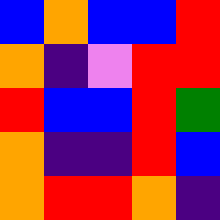[["blue", "orange", "blue", "blue", "red"], ["orange", "indigo", "violet", "red", "red"], ["red", "blue", "blue", "red", "green"], ["orange", "indigo", "indigo", "red", "blue"], ["orange", "red", "red", "orange", "indigo"]]